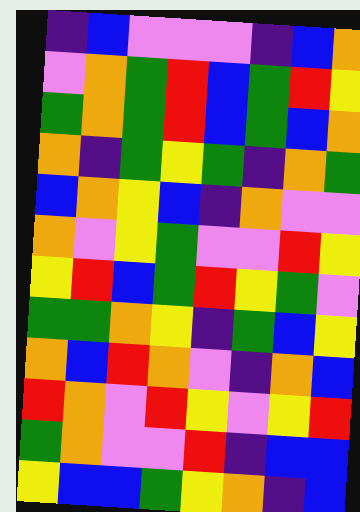[["indigo", "blue", "violet", "violet", "violet", "indigo", "blue", "orange"], ["violet", "orange", "green", "red", "blue", "green", "red", "yellow"], ["green", "orange", "green", "red", "blue", "green", "blue", "orange"], ["orange", "indigo", "green", "yellow", "green", "indigo", "orange", "green"], ["blue", "orange", "yellow", "blue", "indigo", "orange", "violet", "violet"], ["orange", "violet", "yellow", "green", "violet", "violet", "red", "yellow"], ["yellow", "red", "blue", "green", "red", "yellow", "green", "violet"], ["green", "green", "orange", "yellow", "indigo", "green", "blue", "yellow"], ["orange", "blue", "red", "orange", "violet", "indigo", "orange", "blue"], ["red", "orange", "violet", "red", "yellow", "violet", "yellow", "red"], ["green", "orange", "violet", "violet", "red", "indigo", "blue", "blue"], ["yellow", "blue", "blue", "green", "yellow", "orange", "indigo", "blue"]]